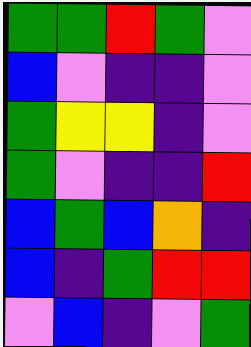[["green", "green", "red", "green", "violet"], ["blue", "violet", "indigo", "indigo", "violet"], ["green", "yellow", "yellow", "indigo", "violet"], ["green", "violet", "indigo", "indigo", "red"], ["blue", "green", "blue", "orange", "indigo"], ["blue", "indigo", "green", "red", "red"], ["violet", "blue", "indigo", "violet", "green"]]